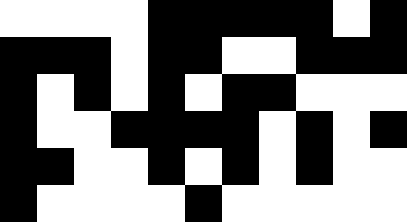[["white", "white", "white", "white", "black", "black", "black", "black", "black", "white", "black"], ["black", "black", "black", "white", "black", "black", "white", "white", "black", "black", "black"], ["black", "white", "black", "white", "black", "white", "black", "black", "white", "white", "white"], ["black", "white", "white", "black", "black", "black", "black", "white", "black", "white", "black"], ["black", "black", "white", "white", "black", "white", "black", "white", "black", "white", "white"], ["black", "white", "white", "white", "white", "black", "white", "white", "white", "white", "white"]]